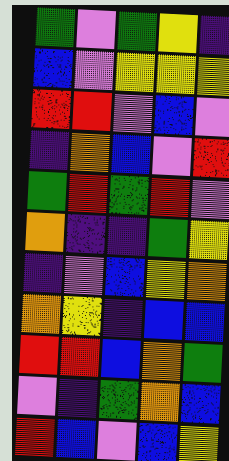[["green", "violet", "green", "yellow", "indigo"], ["blue", "violet", "yellow", "yellow", "yellow"], ["red", "red", "violet", "blue", "violet"], ["indigo", "orange", "blue", "violet", "red"], ["green", "red", "green", "red", "violet"], ["orange", "indigo", "indigo", "green", "yellow"], ["indigo", "violet", "blue", "yellow", "orange"], ["orange", "yellow", "indigo", "blue", "blue"], ["red", "red", "blue", "orange", "green"], ["violet", "indigo", "green", "orange", "blue"], ["red", "blue", "violet", "blue", "yellow"]]